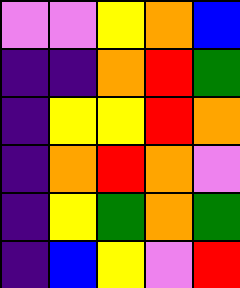[["violet", "violet", "yellow", "orange", "blue"], ["indigo", "indigo", "orange", "red", "green"], ["indigo", "yellow", "yellow", "red", "orange"], ["indigo", "orange", "red", "orange", "violet"], ["indigo", "yellow", "green", "orange", "green"], ["indigo", "blue", "yellow", "violet", "red"]]